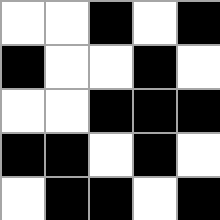[["white", "white", "black", "white", "black"], ["black", "white", "white", "black", "white"], ["white", "white", "black", "black", "black"], ["black", "black", "white", "black", "white"], ["white", "black", "black", "white", "black"]]